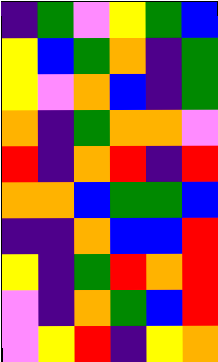[["indigo", "green", "violet", "yellow", "green", "blue"], ["yellow", "blue", "green", "orange", "indigo", "green"], ["yellow", "violet", "orange", "blue", "indigo", "green"], ["orange", "indigo", "green", "orange", "orange", "violet"], ["red", "indigo", "orange", "red", "indigo", "red"], ["orange", "orange", "blue", "green", "green", "blue"], ["indigo", "indigo", "orange", "blue", "blue", "red"], ["yellow", "indigo", "green", "red", "orange", "red"], ["violet", "indigo", "orange", "green", "blue", "red"], ["violet", "yellow", "red", "indigo", "yellow", "orange"]]